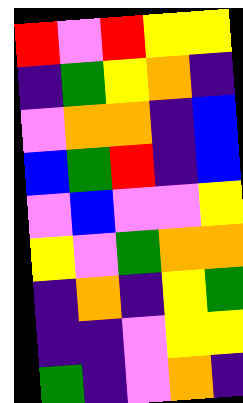[["red", "violet", "red", "yellow", "yellow"], ["indigo", "green", "yellow", "orange", "indigo"], ["violet", "orange", "orange", "indigo", "blue"], ["blue", "green", "red", "indigo", "blue"], ["violet", "blue", "violet", "violet", "yellow"], ["yellow", "violet", "green", "orange", "orange"], ["indigo", "orange", "indigo", "yellow", "green"], ["indigo", "indigo", "violet", "yellow", "yellow"], ["green", "indigo", "violet", "orange", "indigo"]]